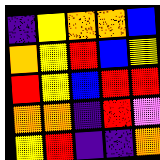[["indigo", "yellow", "orange", "orange", "blue"], ["orange", "yellow", "red", "blue", "yellow"], ["red", "yellow", "blue", "red", "red"], ["orange", "orange", "indigo", "red", "violet"], ["yellow", "red", "indigo", "indigo", "orange"]]